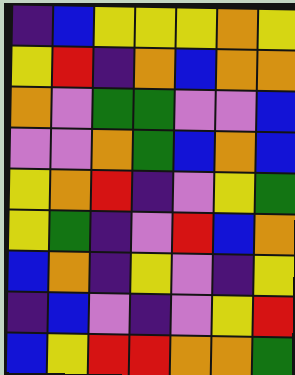[["indigo", "blue", "yellow", "yellow", "yellow", "orange", "yellow"], ["yellow", "red", "indigo", "orange", "blue", "orange", "orange"], ["orange", "violet", "green", "green", "violet", "violet", "blue"], ["violet", "violet", "orange", "green", "blue", "orange", "blue"], ["yellow", "orange", "red", "indigo", "violet", "yellow", "green"], ["yellow", "green", "indigo", "violet", "red", "blue", "orange"], ["blue", "orange", "indigo", "yellow", "violet", "indigo", "yellow"], ["indigo", "blue", "violet", "indigo", "violet", "yellow", "red"], ["blue", "yellow", "red", "red", "orange", "orange", "green"]]